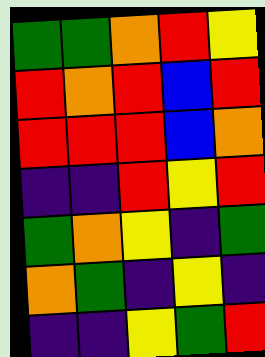[["green", "green", "orange", "red", "yellow"], ["red", "orange", "red", "blue", "red"], ["red", "red", "red", "blue", "orange"], ["indigo", "indigo", "red", "yellow", "red"], ["green", "orange", "yellow", "indigo", "green"], ["orange", "green", "indigo", "yellow", "indigo"], ["indigo", "indigo", "yellow", "green", "red"]]